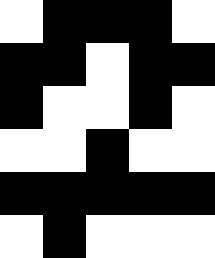[["white", "black", "black", "black", "white"], ["black", "black", "white", "black", "black"], ["black", "white", "white", "black", "white"], ["white", "white", "black", "white", "white"], ["black", "black", "black", "black", "black"], ["white", "black", "white", "white", "white"]]